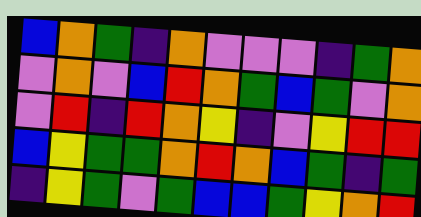[["blue", "orange", "green", "indigo", "orange", "violet", "violet", "violet", "indigo", "green", "orange"], ["violet", "orange", "violet", "blue", "red", "orange", "green", "blue", "green", "violet", "orange"], ["violet", "red", "indigo", "red", "orange", "yellow", "indigo", "violet", "yellow", "red", "red"], ["blue", "yellow", "green", "green", "orange", "red", "orange", "blue", "green", "indigo", "green"], ["indigo", "yellow", "green", "violet", "green", "blue", "blue", "green", "yellow", "orange", "red"]]